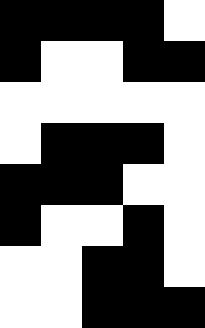[["black", "black", "black", "black", "white"], ["black", "white", "white", "black", "black"], ["white", "white", "white", "white", "white"], ["white", "black", "black", "black", "white"], ["black", "black", "black", "white", "white"], ["black", "white", "white", "black", "white"], ["white", "white", "black", "black", "white"], ["white", "white", "black", "black", "black"]]